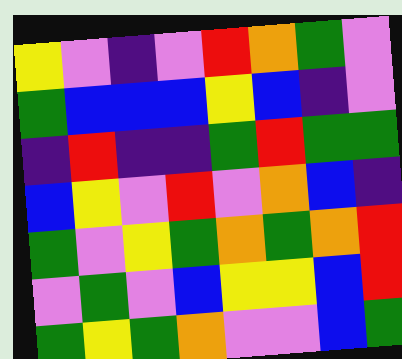[["yellow", "violet", "indigo", "violet", "red", "orange", "green", "violet"], ["green", "blue", "blue", "blue", "yellow", "blue", "indigo", "violet"], ["indigo", "red", "indigo", "indigo", "green", "red", "green", "green"], ["blue", "yellow", "violet", "red", "violet", "orange", "blue", "indigo"], ["green", "violet", "yellow", "green", "orange", "green", "orange", "red"], ["violet", "green", "violet", "blue", "yellow", "yellow", "blue", "red"], ["green", "yellow", "green", "orange", "violet", "violet", "blue", "green"]]